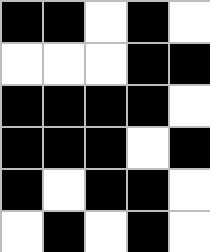[["black", "black", "white", "black", "white"], ["white", "white", "white", "black", "black"], ["black", "black", "black", "black", "white"], ["black", "black", "black", "white", "black"], ["black", "white", "black", "black", "white"], ["white", "black", "white", "black", "white"]]